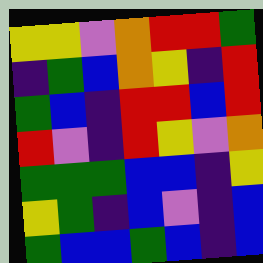[["yellow", "yellow", "violet", "orange", "red", "red", "green"], ["indigo", "green", "blue", "orange", "yellow", "indigo", "red"], ["green", "blue", "indigo", "red", "red", "blue", "red"], ["red", "violet", "indigo", "red", "yellow", "violet", "orange"], ["green", "green", "green", "blue", "blue", "indigo", "yellow"], ["yellow", "green", "indigo", "blue", "violet", "indigo", "blue"], ["green", "blue", "blue", "green", "blue", "indigo", "blue"]]